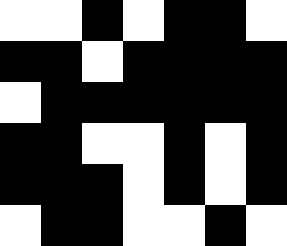[["white", "white", "black", "white", "black", "black", "white"], ["black", "black", "white", "black", "black", "black", "black"], ["white", "black", "black", "black", "black", "black", "black"], ["black", "black", "white", "white", "black", "white", "black"], ["black", "black", "black", "white", "black", "white", "black"], ["white", "black", "black", "white", "white", "black", "white"]]